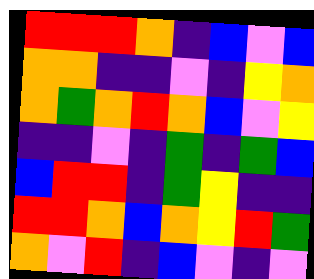[["red", "red", "red", "orange", "indigo", "blue", "violet", "blue"], ["orange", "orange", "indigo", "indigo", "violet", "indigo", "yellow", "orange"], ["orange", "green", "orange", "red", "orange", "blue", "violet", "yellow"], ["indigo", "indigo", "violet", "indigo", "green", "indigo", "green", "blue"], ["blue", "red", "red", "indigo", "green", "yellow", "indigo", "indigo"], ["red", "red", "orange", "blue", "orange", "yellow", "red", "green"], ["orange", "violet", "red", "indigo", "blue", "violet", "indigo", "violet"]]